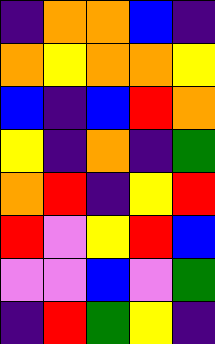[["indigo", "orange", "orange", "blue", "indigo"], ["orange", "yellow", "orange", "orange", "yellow"], ["blue", "indigo", "blue", "red", "orange"], ["yellow", "indigo", "orange", "indigo", "green"], ["orange", "red", "indigo", "yellow", "red"], ["red", "violet", "yellow", "red", "blue"], ["violet", "violet", "blue", "violet", "green"], ["indigo", "red", "green", "yellow", "indigo"]]